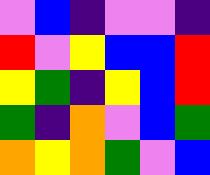[["violet", "blue", "indigo", "violet", "violet", "indigo"], ["red", "violet", "yellow", "blue", "blue", "red"], ["yellow", "green", "indigo", "yellow", "blue", "red"], ["green", "indigo", "orange", "violet", "blue", "green"], ["orange", "yellow", "orange", "green", "violet", "blue"]]